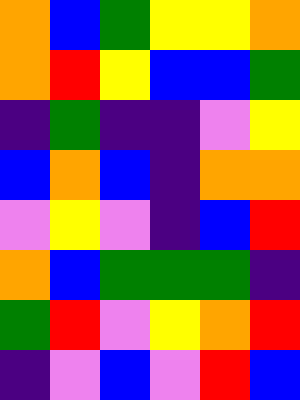[["orange", "blue", "green", "yellow", "yellow", "orange"], ["orange", "red", "yellow", "blue", "blue", "green"], ["indigo", "green", "indigo", "indigo", "violet", "yellow"], ["blue", "orange", "blue", "indigo", "orange", "orange"], ["violet", "yellow", "violet", "indigo", "blue", "red"], ["orange", "blue", "green", "green", "green", "indigo"], ["green", "red", "violet", "yellow", "orange", "red"], ["indigo", "violet", "blue", "violet", "red", "blue"]]